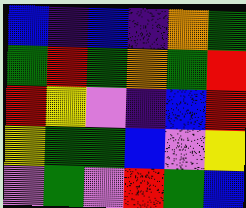[["blue", "indigo", "blue", "indigo", "orange", "green"], ["green", "red", "green", "orange", "green", "red"], ["red", "yellow", "violet", "indigo", "blue", "red"], ["yellow", "green", "green", "blue", "violet", "yellow"], ["violet", "green", "violet", "red", "green", "blue"]]